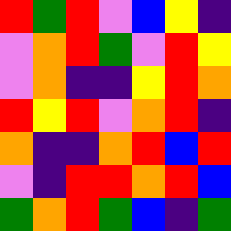[["red", "green", "red", "violet", "blue", "yellow", "indigo"], ["violet", "orange", "red", "green", "violet", "red", "yellow"], ["violet", "orange", "indigo", "indigo", "yellow", "red", "orange"], ["red", "yellow", "red", "violet", "orange", "red", "indigo"], ["orange", "indigo", "indigo", "orange", "red", "blue", "red"], ["violet", "indigo", "red", "red", "orange", "red", "blue"], ["green", "orange", "red", "green", "blue", "indigo", "green"]]